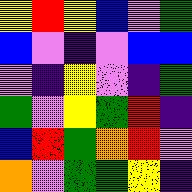[["yellow", "red", "yellow", "blue", "violet", "green"], ["blue", "violet", "indigo", "violet", "blue", "blue"], ["violet", "indigo", "yellow", "violet", "indigo", "green"], ["green", "violet", "yellow", "green", "red", "indigo"], ["blue", "red", "green", "orange", "red", "violet"], ["orange", "violet", "green", "green", "yellow", "indigo"]]